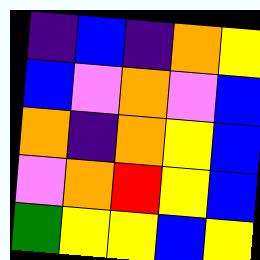[["indigo", "blue", "indigo", "orange", "yellow"], ["blue", "violet", "orange", "violet", "blue"], ["orange", "indigo", "orange", "yellow", "blue"], ["violet", "orange", "red", "yellow", "blue"], ["green", "yellow", "yellow", "blue", "yellow"]]